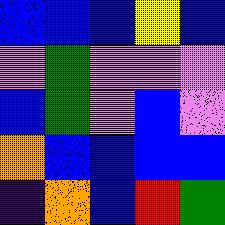[["blue", "blue", "blue", "yellow", "blue"], ["violet", "green", "violet", "violet", "violet"], ["blue", "green", "violet", "blue", "violet"], ["orange", "blue", "blue", "blue", "blue"], ["indigo", "orange", "blue", "red", "green"]]